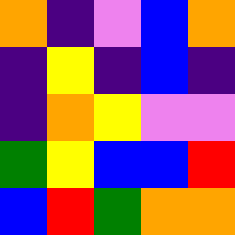[["orange", "indigo", "violet", "blue", "orange"], ["indigo", "yellow", "indigo", "blue", "indigo"], ["indigo", "orange", "yellow", "violet", "violet"], ["green", "yellow", "blue", "blue", "red"], ["blue", "red", "green", "orange", "orange"]]